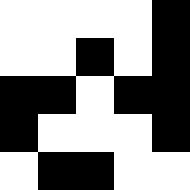[["white", "white", "white", "white", "black"], ["white", "white", "black", "white", "black"], ["black", "black", "white", "black", "black"], ["black", "white", "white", "white", "black"], ["white", "black", "black", "white", "white"]]